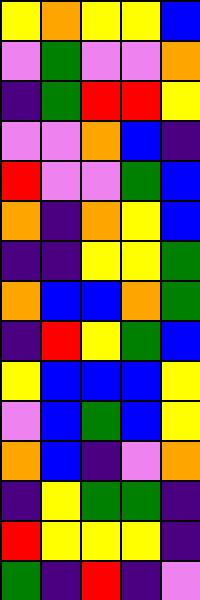[["yellow", "orange", "yellow", "yellow", "blue"], ["violet", "green", "violet", "violet", "orange"], ["indigo", "green", "red", "red", "yellow"], ["violet", "violet", "orange", "blue", "indigo"], ["red", "violet", "violet", "green", "blue"], ["orange", "indigo", "orange", "yellow", "blue"], ["indigo", "indigo", "yellow", "yellow", "green"], ["orange", "blue", "blue", "orange", "green"], ["indigo", "red", "yellow", "green", "blue"], ["yellow", "blue", "blue", "blue", "yellow"], ["violet", "blue", "green", "blue", "yellow"], ["orange", "blue", "indigo", "violet", "orange"], ["indigo", "yellow", "green", "green", "indigo"], ["red", "yellow", "yellow", "yellow", "indigo"], ["green", "indigo", "red", "indigo", "violet"]]